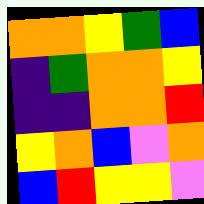[["orange", "orange", "yellow", "green", "blue"], ["indigo", "green", "orange", "orange", "yellow"], ["indigo", "indigo", "orange", "orange", "red"], ["yellow", "orange", "blue", "violet", "orange"], ["blue", "red", "yellow", "yellow", "violet"]]